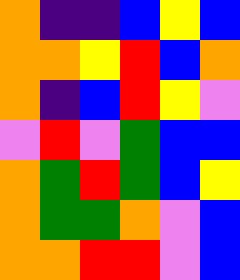[["orange", "indigo", "indigo", "blue", "yellow", "blue"], ["orange", "orange", "yellow", "red", "blue", "orange"], ["orange", "indigo", "blue", "red", "yellow", "violet"], ["violet", "red", "violet", "green", "blue", "blue"], ["orange", "green", "red", "green", "blue", "yellow"], ["orange", "green", "green", "orange", "violet", "blue"], ["orange", "orange", "red", "red", "violet", "blue"]]